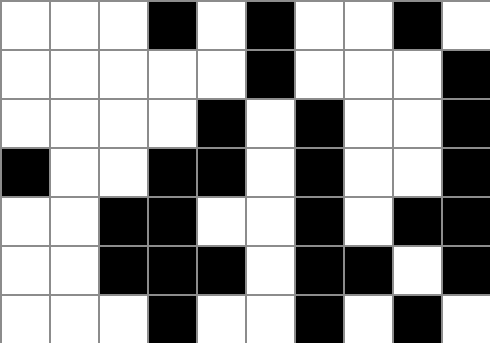[["white", "white", "white", "black", "white", "black", "white", "white", "black", "white"], ["white", "white", "white", "white", "white", "black", "white", "white", "white", "black"], ["white", "white", "white", "white", "black", "white", "black", "white", "white", "black"], ["black", "white", "white", "black", "black", "white", "black", "white", "white", "black"], ["white", "white", "black", "black", "white", "white", "black", "white", "black", "black"], ["white", "white", "black", "black", "black", "white", "black", "black", "white", "black"], ["white", "white", "white", "black", "white", "white", "black", "white", "black", "white"]]